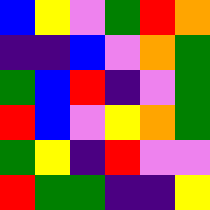[["blue", "yellow", "violet", "green", "red", "orange"], ["indigo", "indigo", "blue", "violet", "orange", "green"], ["green", "blue", "red", "indigo", "violet", "green"], ["red", "blue", "violet", "yellow", "orange", "green"], ["green", "yellow", "indigo", "red", "violet", "violet"], ["red", "green", "green", "indigo", "indigo", "yellow"]]